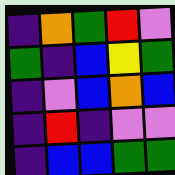[["indigo", "orange", "green", "red", "violet"], ["green", "indigo", "blue", "yellow", "green"], ["indigo", "violet", "blue", "orange", "blue"], ["indigo", "red", "indigo", "violet", "violet"], ["indigo", "blue", "blue", "green", "green"]]